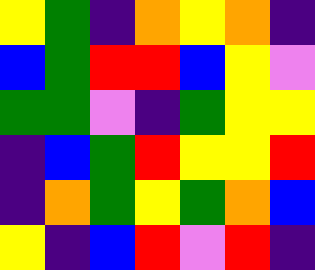[["yellow", "green", "indigo", "orange", "yellow", "orange", "indigo"], ["blue", "green", "red", "red", "blue", "yellow", "violet"], ["green", "green", "violet", "indigo", "green", "yellow", "yellow"], ["indigo", "blue", "green", "red", "yellow", "yellow", "red"], ["indigo", "orange", "green", "yellow", "green", "orange", "blue"], ["yellow", "indigo", "blue", "red", "violet", "red", "indigo"]]